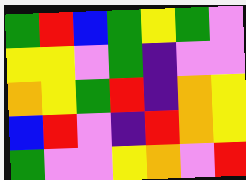[["green", "red", "blue", "green", "yellow", "green", "violet"], ["yellow", "yellow", "violet", "green", "indigo", "violet", "violet"], ["orange", "yellow", "green", "red", "indigo", "orange", "yellow"], ["blue", "red", "violet", "indigo", "red", "orange", "yellow"], ["green", "violet", "violet", "yellow", "orange", "violet", "red"]]